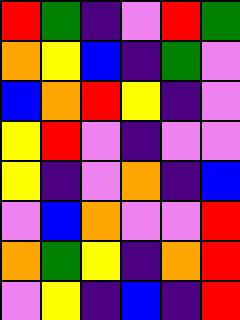[["red", "green", "indigo", "violet", "red", "green"], ["orange", "yellow", "blue", "indigo", "green", "violet"], ["blue", "orange", "red", "yellow", "indigo", "violet"], ["yellow", "red", "violet", "indigo", "violet", "violet"], ["yellow", "indigo", "violet", "orange", "indigo", "blue"], ["violet", "blue", "orange", "violet", "violet", "red"], ["orange", "green", "yellow", "indigo", "orange", "red"], ["violet", "yellow", "indigo", "blue", "indigo", "red"]]